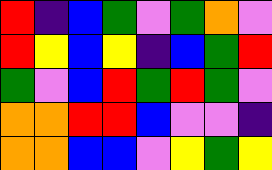[["red", "indigo", "blue", "green", "violet", "green", "orange", "violet"], ["red", "yellow", "blue", "yellow", "indigo", "blue", "green", "red"], ["green", "violet", "blue", "red", "green", "red", "green", "violet"], ["orange", "orange", "red", "red", "blue", "violet", "violet", "indigo"], ["orange", "orange", "blue", "blue", "violet", "yellow", "green", "yellow"]]